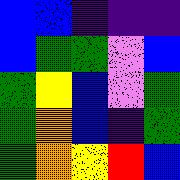[["blue", "blue", "indigo", "indigo", "indigo"], ["blue", "green", "green", "violet", "blue"], ["green", "yellow", "blue", "violet", "green"], ["green", "orange", "blue", "indigo", "green"], ["green", "orange", "yellow", "red", "blue"]]